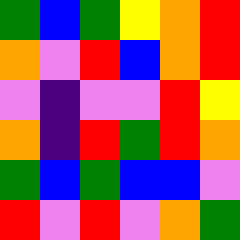[["green", "blue", "green", "yellow", "orange", "red"], ["orange", "violet", "red", "blue", "orange", "red"], ["violet", "indigo", "violet", "violet", "red", "yellow"], ["orange", "indigo", "red", "green", "red", "orange"], ["green", "blue", "green", "blue", "blue", "violet"], ["red", "violet", "red", "violet", "orange", "green"]]